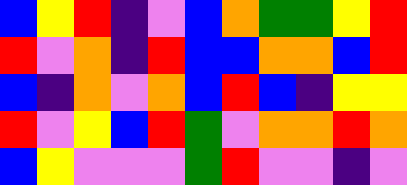[["blue", "yellow", "red", "indigo", "violet", "blue", "orange", "green", "green", "yellow", "red"], ["red", "violet", "orange", "indigo", "red", "blue", "blue", "orange", "orange", "blue", "red"], ["blue", "indigo", "orange", "violet", "orange", "blue", "red", "blue", "indigo", "yellow", "yellow"], ["red", "violet", "yellow", "blue", "red", "green", "violet", "orange", "orange", "red", "orange"], ["blue", "yellow", "violet", "violet", "violet", "green", "red", "violet", "violet", "indigo", "violet"]]